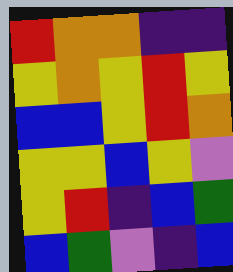[["red", "orange", "orange", "indigo", "indigo"], ["yellow", "orange", "yellow", "red", "yellow"], ["blue", "blue", "yellow", "red", "orange"], ["yellow", "yellow", "blue", "yellow", "violet"], ["yellow", "red", "indigo", "blue", "green"], ["blue", "green", "violet", "indigo", "blue"]]